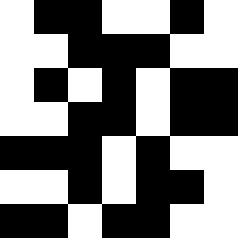[["white", "black", "black", "white", "white", "black", "white"], ["white", "white", "black", "black", "black", "white", "white"], ["white", "black", "white", "black", "white", "black", "black"], ["white", "white", "black", "black", "white", "black", "black"], ["black", "black", "black", "white", "black", "white", "white"], ["white", "white", "black", "white", "black", "black", "white"], ["black", "black", "white", "black", "black", "white", "white"]]